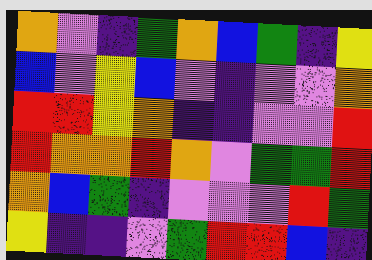[["orange", "violet", "indigo", "green", "orange", "blue", "green", "indigo", "yellow"], ["blue", "violet", "yellow", "blue", "violet", "indigo", "violet", "violet", "orange"], ["red", "red", "yellow", "orange", "indigo", "indigo", "violet", "violet", "red"], ["red", "orange", "orange", "red", "orange", "violet", "green", "green", "red"], ["orange", "blue", "green", "indigo", "violet", "violet", "violet", "red", "green"], ["yellow", "indigo", "indigo", "violet", "green", "red", "red", "blue", "indigo"]]